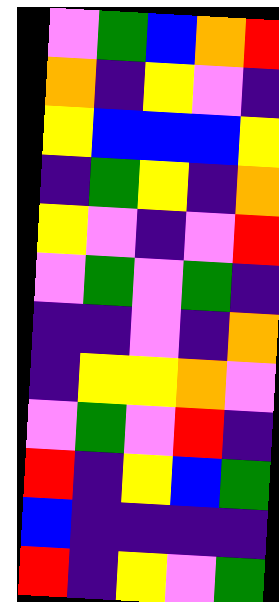[["violet", "green", "blue", "orange", "red"], ["orange", "indigo", "yellow", "violet", "indigo"], ["yellow", "blue", "blue", "blue", "yellow"], ["indigo", "green", "yellow", "indigo", "orange"], ["yellow", "violet", "indigo", "violet", "red"], ["violet", "green", "violet", "green", "indigo"], ["indigo", "indigo", "violet", "indigo", "orange"], ["indigo", "yellow", "yellow", "orange", "violet"], ["violet", "green", "violet", "red", "indigo"], ["red", "indigo", "yellow", "blue", "green"], ["blue", "indigo", "indigo", "indigo", "indigo"], ["red", "indigo", "yellow", "violet", "green"]]